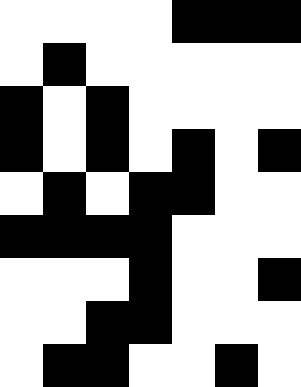[["white", "white", "white", "white", "black", "black", "black"], ["white", "black", "white", "white", "white", "white", "white"], ["black", "white", "black", "white", "white", "white", "white"], ["black", "white", "black", "white", "black", "white", "black"], ["white", "black", "white", "black", "black", "white", "white"], ["black", "black", "black", "black", "white", "white", "white"], ["white", "white", "white", "black", "white", "white", "black"], ["white", "white", "black", "black", "white", "white", "white"], ["white", "black", "black", "white", "white", "black", "white"]]